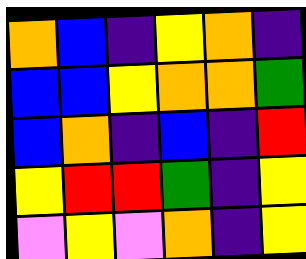[["orange", "blue", "indigo", "yellow", "orange", "indigo"], ["blue", "blue", "yellow", "orange", "orange", "green"], ["blue", "orange", "indigo", "blue", "indigo", "red"], ["yellow", "red", "red", "green", "indigo", "yellow"], ["violet", "yellow", "violet", "orange", "indigo", "yellow"]]